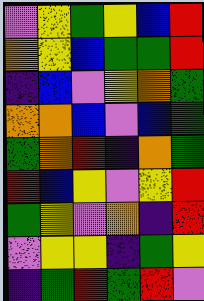[["violet", "yellow", "green", "yellow", "blue", "red"], ["orange", "yellow", "blue", "green", "green", "red"], ["indigo", "blue", "violet", "yellow", "orange", "green"], ["orange", "orange", "blue", "violet", "blue", "green"], ["green", "orange", "red", "indigo", "orange", "green"], ["red", "blue", "yellow", "violet", "yellow", "red"], ["green", "yellow", "violet", "orange", "indigo", "red"], ["violet", "yellow", "yellow", "indigo", "green", "yellow"], ["indigo", "green", "red", "green", "red", "violet"]]